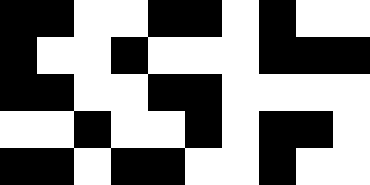[["black", "black", "white", "white", "black", "black", "white", "black", "white", "white"], ["black", "white", "white", "black", "white", "white", "white", "black", "black", "black"], ["black", "black", "white", "white", "black", "black", "white", "white", "white", "white"], ["white", "white", "black", "white", "white", "black", "white", "black", "black", "white"], ["black", "black", "white", "black", "black", "white", "white", "black", "white", "white"]]